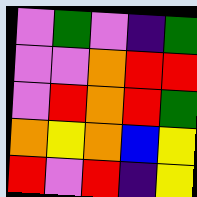[["violet", "green", "violet", "indigo", "green"], ["violet", "violet", "orange", "red", "red"], ["violet", "red", "orange", "red", "green"], ["orange", "yellow", "orange", "blue", "yellow"], ["red", "violet", "red", "indigo", "yellow"]]